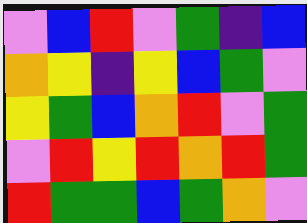[["violet", "blue", "red", "violet", "green", "indigo", "blue"], ["orange", "yellow", "indigo", "yellow", "blue", "green", "violet"], ["yellow", "green", "blue", "orange", "red", "violet", "green"], ["violet", "red", "yellow", "red", "orange", "red", "green"], ["red", "green", "green", "blue", "green", "orange", "violet"]]